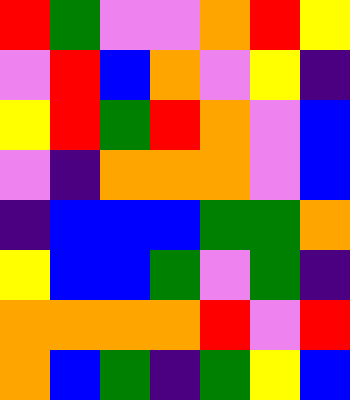[["red", "green", "violet", "violet", "orange", "red", "yellow"], ["violet", "red", "blue", "orange", "violet", "yellow", "indigo"], ["yellow", "red", "green", "red", "orange", "violet", "blue"], ["violet", "indigo", "orange", "orange", "orange", "violet", "blue"], ["indigo", "blue", "blue", "blue", "green", "green", "orange"], ["yellow", "blue", "blue", "green", "violet", "green", "indigo"], ["orange", "orange", "orange", "orange", "red", "violet", "red"], ["orange", "blue", "green", "indigo", "green", "yellow", "blue"]]